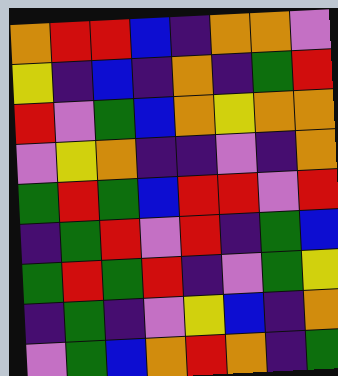[["orange", "red", "red", "blue", "indigo", "orange", "orange", "violet"], ["yellow", "indigo", "blue", "indigo", "orange", "indigo", "green", "red"], ["red", "violet", "green", "blue", "orange", "yellow", "orange", "orange"], ["violet", "yellow", "orange", "indigo", "indigo", "violet", "indigo", "orange"], ["green", "red", "green", "blue", "red", "red", "violet", "red"], ["indigo", "green", "red", "violet", "red", "indigo", "green", "blue"], ["green", "red", "green", "red", "indigo", "violet", "green", "yellow"], ["indigo", "green", "indigo", "violet", "yellow", "blue", "indigo", "orange"], ["violet", "green", "blue", "orange", "red", "orange", "indigo", "green"]]